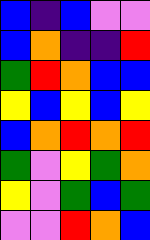[["blue", "indigo", "blue", "violet", "violet"], ["blue", "orange", "indigo", "indigo", "red"], ["green", "red", "orange", "blue", "blue"], ["yellow", "blue", "yellow", "blue", "yellow"], ["blue", "orange", "red", "orange", "red"], ["green", "violet", "yellow", "green", "orange"], ["yellow", "violet", "green", "blue", "green"], ["violet", "violet", "red", "orange", "blue"]]